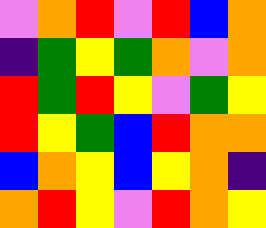[["violet", "orange", "red", "violet", "red", "blue", "orange"], ["indigo", "green", "yellow", "green", "orange", "violet", "orange"], ["red", "green", "red", "yellow", "violet", "green", "yellow"], ["red", "yellow", "green", "blue", "red", "orange", "orange"], ["blue", "orange", "yellow", "blue", "yellow", "orange", "indigo"], ["orange", "red", "yellow", "violet", "red", "orange", "yellow"]]